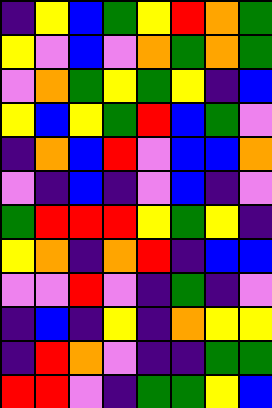[["indigo", "yellow", "blue", "green", "yellow", "red", "orange", "green"], ["yellow", "violet", "blue", "violet", "orange", "green", "orange", "green"], ["violet", "orange", "green", "yellow", "green", "yellow", "indigo", "blue"], ["yellow", "blue", "yellow", "green", "red", "blue", "green", "violet"], ["indigo", "orange", "blue", "red", "violet", "blue", "blue", "orange"], ["violet", "indigo", "blue", "indigo", "violet", "blue", "indigo", "violet"], ["green", "red", "red", "red", "yellow", "green", "yellow", "indigo"], ["yellow", "orange", "indigo", "orange", "red", "indigo", "blue", "blue"], ["violet", "violet", "red", "violet", "indigo", "green", "indigo", "violet"], ["indigo", "blue", "indigo", "yellow", "indigo", "orange", "yellow", "yellow"], ["indigo", "red", "orange", "violet", "indigo", "indigo", "green", "green"], ["red", "red", "violet", "indigo", "green", "green", "yellow", "blue"]]